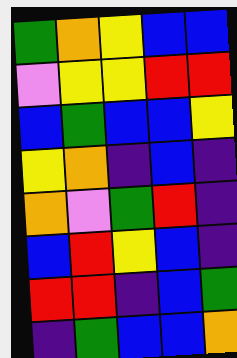[["green", "orange", "yellow", "blue", "blue"], ["violet", "yellow", "yellow", "red", "red"], ["blue", "green", "blue", "blue", "yellow"], ["yellow", "orange", "indigo", "blue", "indigo"], ["orange", "violet", "green", "red", "indigo"], ["blue", "red", "yellow", "blue", "indigo"], ["red", "red", "indigo", "blue", "green"], ["indigo", "green", "blue", "blue", "orange"]]